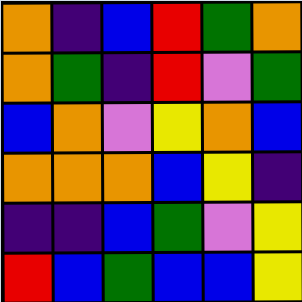[["orange", "indigo", "blue", "red", "green", "orange"], ["orange", "green", "indigo", "red", "violet", "green"], ["blue", "orange", "violet", "yellow", "orange", "blue"], ["orange", "orange", "orange", "blue", "yellow", "indigo"], ["indigo", "indigo", "blue", "green", "violet", "yellow"], ["red", "blue", "green", "blue", "blue", "yellow"]]